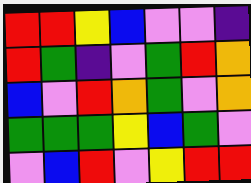[["red", "red", "yellow", "blue", "violet", "violet", "indigo"], ["red", "green", "indigo", "violet", "green", "red", "orange"], ["blue", "violet", "red", "orange", "green", "violet", "orange"], ["green", "green", "green", "yellow", "blue", "green", "violet"], ["violet", "blue", "red", "violet", "yellow", "red", "red"]]